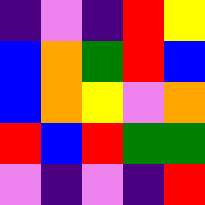[["indigo", "violet", "indigo", "red", "yellow"], ["blue", "orange", "green", "red", "blue"], ["blue", "orange", "yellow", "violet", "orange"], ["red", "blue", "red", "green", "green"], ["violet", "indigo", "violet", "indigo", "red"]]